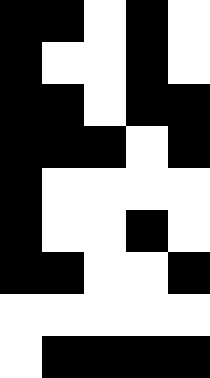[["black", "black", "white", "black", "white"], ["black", "white", "white", "black", "white"], ["black", "black", "white", "black", "black"], ["black", "black", "black", "white", "black"], ["black", "white", "white", "white", "white"], ["black", "white", "white", "black", "white"], ["black", "black", "white", "white", "black"], ["white", "white", "white", "white", "white"], ["white", "black", "black", "black", "black"]]